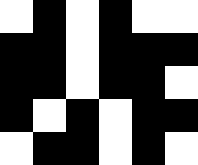[["white", "black", "white", "black", "white", "white"], ["black", "black", "white", "black", "black", "black"], ["black", "black", "white", "black", "black", "white"], ["black", "white", "black", "white", "black", "black"], ["white", "black", "black", "white", "black", "white"]]